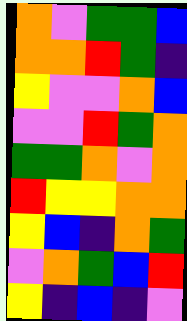[["orange", "violet", "green", "green", "blue"], ["orange", "orange", "red", "green", "indigo"], ["yellow", "violet", "violet", "orange", "blue"], ["violet", "violet", "red", "green", "orange"], ["green", "green", "orange", "violet", "orange"], ["red", "yellow", "yellow", "orange", "orange"], ["yellow", "blue", "indigo", "orange", "green"], ["violet", "orange", "green", "blue", "red"], ["yellow", "indigo", "blue", "indigo", "violet"]]